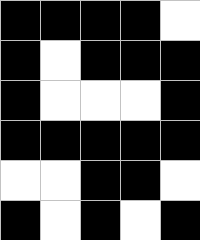[["black", "black", "black", "black", "white"], ["black", "white", "black", "black", "black"], ["black", "white", "white", "white", "black"], ["black", "black", "black", "black", "black"], ["white", "white", "black", "black", "white"], ["black", "white", "black", "white", "black"]]